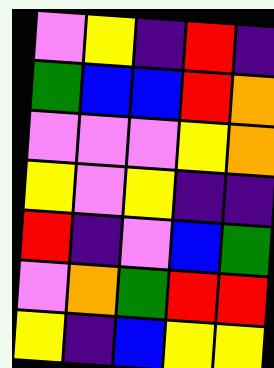[["violet", "yellow", "indigo", "red", "indigo"], ["green", "blue", "blue", "red", "orange"], ["violet", "violet", "violet", "yellow", "orange"], ["yellow", "violet", "yellow", "indigo", "indigo"], ["red", "indigo", "violet", "blue", "green"], ["violet", "orange", "green", "red", "red"], ["yellow", "indigo", "blue", "yellow", "yellow"]]